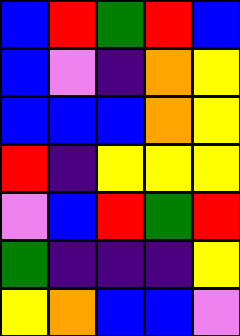[["blue", "red", "green", "red", "blue"], ["blue", "violet", "indigo", "orange", "yellow"], ["blue", "blue", "blue", "orange", "yellow"], ["red", "indigo", "yellow", "yellow", "yellow"], ["violet", "blue", "red", "green", "red"], ["green", "indigo", "indigo", "indigo", "yellow"], ["yellow", "orange", "blue", "blue", "violet"]]